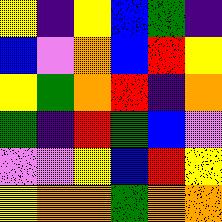[["yellow", "indigo", "yellow", "blue", "green", "indigo"], ["blue", "violet", "orange", "blue", "red", "yellow"], ["yellow", "green", "orange", "red", "indigo", "orange"], ["green", "indigo", "red", "green", "blue", "violet"], ["violet", "violet", "yellow", "blue", "red", "yellow"], ["yellow", "orange", "orange", "green", "orange", "orange"]]